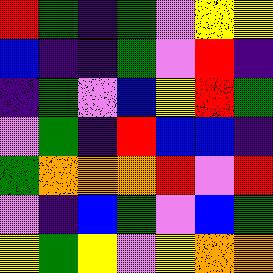[["red", "green", "indigo", "green", "violet", "yellow", "yellow"], ["blue", "indigo", "indigo", "green", "violet", "red", "indigo"], ["indigo", "green", "violet", "blue", "yellow", "red", "green"], ["violet", "green", "indigo", "red", "blue", "blue", "indigo"], ["green", "orange", "orange", "orange", "red", "violet", "red"], ["violet", "indigo", "blue", "green", "violet", "blue", "green"], ["yellow", "green", "yellow", "violet", "yellow", "orange", "orange"]]